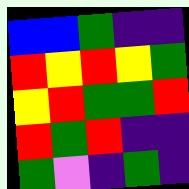[["blue", "blue", "green", "indigo", "indigo"], ["red", "yellow", "red", "yellow", "green"], ["yellow", "red", "green", "green", "red"], ["red", "green", "red", "indigo", "indigo"], ["green", "violet", "indigo", "green", "indigo"]]